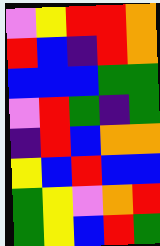[["violet", "yellow", "red", "red", "orange"], ["red", "blue", "indigo", "red", "orange"], ["blue", "blue", "blue", "green", "green"], ["violet", "red", "green", "indigo", "green"], ["indigo", "red", "blue", "orange", "orange"], ["yellow", "blue", "red", "blue", "blue"], ["green", "yellow", "violet", "orange", "red"], ["green", "yellow", "blue", "red", "green"]]